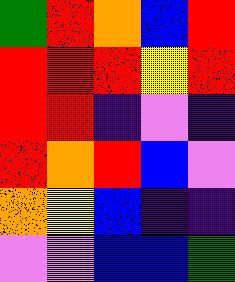[["green", "red", "orange", "blue", "red"], ["red", "red", "red", "yellow", "red"], ["red", "red", "indigo", "violet", "indigo"], ["red", "orange", "red", "blue", "violet"], ["orange", "yellow", "blue", "indigo", "indigo"], ["violet", "violet", "blue", "blue", "green"]]